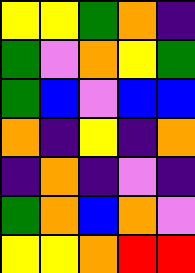[["yellow", "yellow", "green", "orange", "indigo"], ["green", "violet", "orange", "yellow", "green"], ["green", "blue", "violet", "blue", "blue"], ["orange", "indigo", "yellow", "indigo", "orange"], ["indigo", "orange", "indigo", "violet", "indigo"], ["green", "orange", "blue", "orange", "violet"], ["yellow", "yellow", "orange", "red", "red"]]